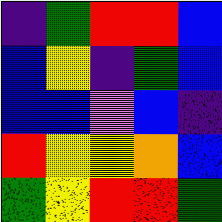[["indigo", "green", "red", "red", "blue"], ["blue", "yellow", "indigo", "green", "blue"], ["blue", "blue", "violet", "blue", "indigo"], ["red", "yellow", "yellow", "orange", "blue"], ["green", "yellow", "red", "red", "green"]]